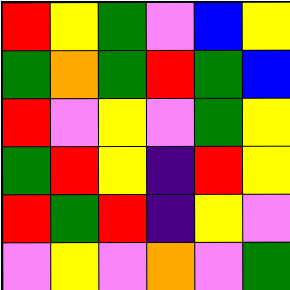[["red", "yellow", "green", "violet", "blue", "yellow"], ["green", "orange", "green", "red", "green", "blue"], ["red", "violet", "yellow", "violet", "green", "yellow"], ["green", "red", "yellow", "indigo", "red", "yellow"], ["red", "green", "red", "indigo", "yellow", "violet"], ["violet", "yellow", "violet", "orange", "violet", "green"]]